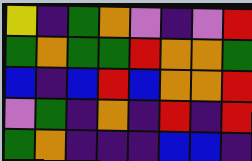[["yellow", "indigo", "green", "orange", "violet", "indigo", "violet", "red"], ["green", "orange", "green", "green", "red", "orange", "orange", "green"], ["blue", "indigo", "blue", "red", "blue", "orange", "orange", "red"], ["violet", "green", "indigo", "orange", "indigo", "red", "indigo", "red"], ["green", "orange", "indigo", "indigo", "indigo", "blue", "blue", "indigo"]]